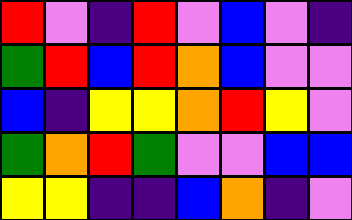[["red", "violet", "indigo", "red", "violet", "blue", "violet", "indigo"], ["green", "red", "blue", "red", "orange", "blue", "violet", "violet"], ["blue", "indigo", "yellow", "yellow", "orange", "red", "yellow", "violet"], ["green", "orange", "red", "green", "violet", "violet", "blue", "blue"], ["yellow", "yellow", "indigo", "indigo", "blue", "orange", "indigo", "violet"]]